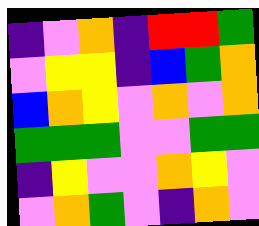[["indigo", "violet", "orange", "indigo", "red", "red", "green"], ["violet", "yellow", "yellow", "indigo", "blue", "green", "orange"], ["blue", "orange", "yellow", "violet", "orange", "violet", "orange"], ["green", "green", "green", "violet", "violet", "green", "green"], ["indigo", "yellow", "violet", "violet", "orange", "yellow", "violet"], ["violet", "orange", "green", "violet", "indigo", "orange", "violet"]]